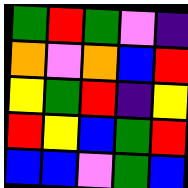[["green", "red", "green", "violet", "indigo"], ["orange", "violet", "orange", "blue", "red"], ["yellow", "green", "red", "indigo", "yellow"], ["red", "yellow", "blue", "green", "red"], ["blue", "blue", "violet", "green", "blue"]]